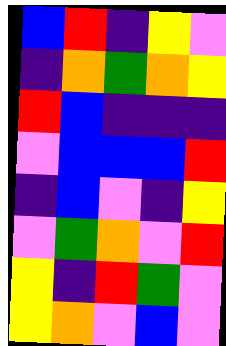[["blue", "red", "indigo", "yellow", "violet"], ["indigo", "orange", "green", "orange", "yellow"], ["red", "blue", "indigo", "indigo", "indigo"], ["violet", "blue", "blue", "blue", "red"], ["indigo", "blue", "violet", "indigo", "yellow"], ["violet", "green", "orange", "violet", "red"], ["yellow", "indigo", "red", "green", "violet"], ["yellow", "orange", "violet", "blue", "violet"]]